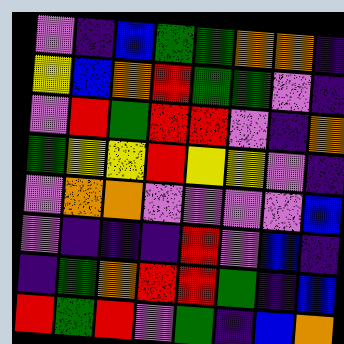[["violet", "indigo", "blue", "green", "green", "orange", "orange", "indigo"], ["yellow", "blue", "orange", "red", "green", "green", "violet", "indigo"], ["violet", "red", "green", "red", "red", "violet", "indigo", "orange"], ["green", "yellow", "yellow", "red", "yellow", "yellow", "violet", "indigo"], ["violet", "orange", "orange", "violet", "violet", "violet", "violet", "blue"], ["violet", "indigo", "indigo", "indigo", "red", "violet", "blue", "indigo"], ["indigo", "green", "orange", "red", "red", "green", "indigo", "blue"], ["red", "green", "red", "violet", "green", "indigo", "blue", "orange"]]